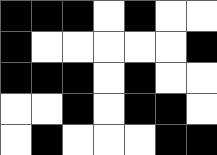[["black", "black", "black", "white", "black", "white", "white"], ["black", "white", "white", "white", "white", "white", "black"], ["black", "black", "black", "white", "black", "white", "white"], ["white", "white", "black", "white", "black", "black", "white"], ["white", "black", "white", "white", "white", "black", "black"]]